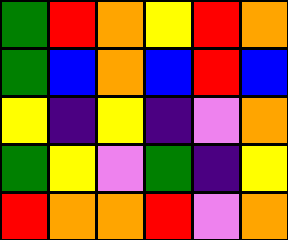[["green", "red", "orange", "yellow", "red", "orange"], ["green", "blue", "orange", "blue", "red", "blue"], ["yellow", "indigo", "yellow", "indigo", "violet", "orange"], ["green", "yellow", "violet", "green", "indigo", "yellow"], ["red", "orange", "orange", "red", "violet", "orange"]]